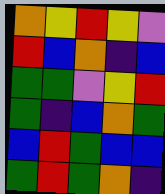[["orange", "yellow", "red", "yellow", "violet"], ["red", "blue", "orange", "indigo", "blue"], ["green", "green", "violet", "yellow", "red"], ["green", "indigo", "blue", "orange", "green"], ["blue", "red", "green", "blue", "blue"], ["green", "red", "green", "orange", "indigo"]]